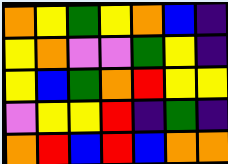[["orange", "yellow", "green", "yellow", "orange", "blue", "indigo"], ["yellow", "orange", "violet", "violet", "green", "yellow", "indigo"], ["yellow", "blue", "green", "orange", "red", "yellow", "yellow"], ["violet", "yellow", "yellow", "red", "indigo", "green", "indigo"], ["orange", "red", "blue", "red", "blue", "orange", "orange"]]